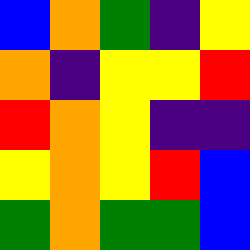[["blue", "orange", "green", "indigo", "yellow"], ["orange", "indigo", "yellow", "yellow", "red"], ["red", "orange", "yellow", "indigo", "indigo"], ["yellow", "orange", "yellow", "red", "blue"], ["green", "orange", "green", "green", "blue"]]